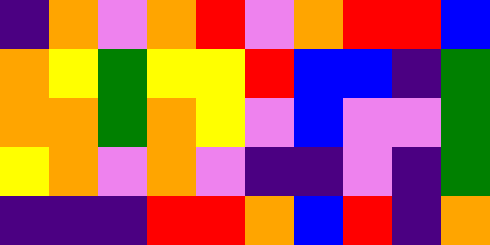[["indigo", "orange", "violet", "orange", "red", "violet", "orange", "red", "red", "blue"], ["orange", "yellow", "green", "yellow", "yellow", "red", "blue", "blue", "indigo", "green"], ["orange", "orange", "green", "orange", "yellow", "violet", "blue", "violet", "violet", "green"], ["yellow", "orange", "violet", "orange", "violet", "indigo", "indigo", "violet", "indigo", "green"], ["indigo", "indigo", "indigo", "red", "red", "orange", "blue", "red", "indigo", "orange"]]